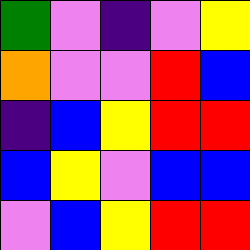[["green", "violet", "indigo", "violet", "yellow"], ["orange", "violet", "violet", "red", "blue"], ["indigo", "blue", "yellow", "red", "red"], ["blue", "yellow", "violet", "blue", "blue"], ["violet", "blue", "yellow", "red", "red"]]